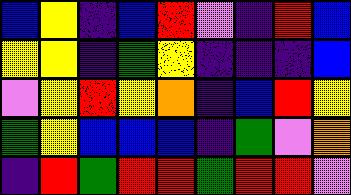[["blue", "yellow", "indigo", "blue", "red", "violet", "indigo", "red", "blue"], ["yellow", "yellow", "indigo", "green", "yellow", "indigo", "indigo", "indigo", "blue"], ["violet", "yellow", "red", "yellow", "orange", "indigo", "blue", "red", "yellow"], ["green", "yellow", "blue", "blue", "blue", "indigo", "green", "violet", "orange"], ["indigo", "red", "green", "red", "red", "green", "red", "red", "violet"]]